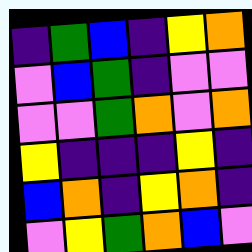[["indigo", "green", "blue", "indigo", "yellow", "orange"], ["violet", "blue", "green", "indigo", "violet", "violet"], ["violet", "violet", "green", "orange", "violet", "orange"], ["yellow", "indigo", "indigo", "indigo", "yellow", "indigo"], ["blue", "orange", "indigo", "yellow", "orange", "indigo"], ["violet", "yellow", "green", "orange", "blue", "violet"]]